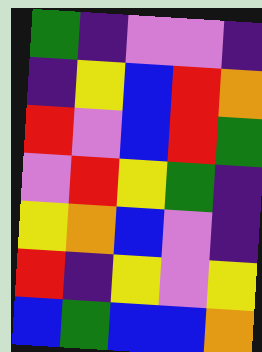[["green", "indigo", "violet", "violet", "indigo"], ["indigo", "yellow", "blue", "red", "orange"], ["red", "violet", "blue", "red", "green"], ["violet", "red", "yellow", "green", "indigo"], ["yellow", "orange", "blue", "violet", "indigo"], ["red", "indigo", "yellow", "violet", "yellow"], ["blue", "green", "blue", "blue", "orange"]]